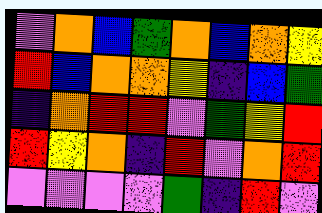[["violet", "orange", "blue", "green", "orange", "blue", "orange", "yellow"], ["red", "blue", "orange", "orange", "yellow", "indigo", "blue", "green"], ["indigo", "orange", "red", "red", "violet", "green", "yellow", "red"], ["red", "yellow", "orange", "indigo", "red", "violet", "orange", "red"], ["violet", "violet", "violet", "violet", "green", "indigo", "red", "violet"]]